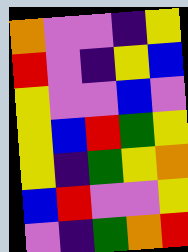[["orange", "violet", "violet", "indigo", "yellow"], ["red", "violet", "indigo", "yellow", "blue"], ["yellow", "violet", "violet", "blue", "violet"], ["yellow", "blue", "red", "green", "yellow"], ["yellow", "indigo", "green", "yellow", "orange"], ["blue", "red", "violet", "violet", "yellow"], ["violet", "indigo", "green", "orange", "red"]]